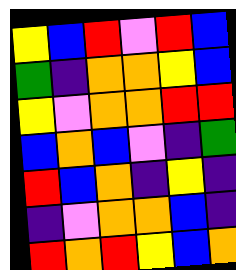[["yellow", "blue", "red", "violet", "red", "blue"], ["green", "indigo", "orange", "orange", "yellow", "blue"], ["yellow", "violet", "orange", "orange", "red", "red"], ["blue", "orange", "blue", "violet", "indigo", "green"], ["red", "blue", "orange", "indigo", "yellow", "indigo"], ["indigo", "violet", "orange", "orange", "blue", "indigo"], ["red", "orange", "red", "yellow", "blue", "orange"]]